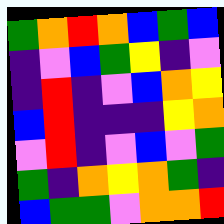[["green", "orange", "red", "orange", "blue", "green", "blue"], ["indigo", "violet", "blue", "green", "yellow", "indigo", "violet"], ["indigo", "red", "indigo", "violet", "blue", "orange", "yellow"], ["blue", "red", "indigo", "indigo", "indigo", "yellow", "orange"], ["violet", "red", "indigo", "violet", "blue", "violet", "green"], ["green", "indigo", "orange", "yellow", "orange", "green", "indigo"], ["blue", "green", "green", "violet", "orange", "orange", "red"]]